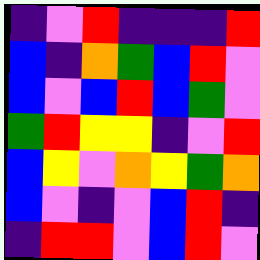[["indigo", "violet", "red", "indigo", "indigo", "indigo", "red"], ["blue", "indigo", "orange", "green", "blue", "red", "violet"], ["blue", "violet", "blue", "red", "blue", "green", "violet"], ["green", "red", "yellow", "yellow", "indigo", "violet", "red"], ["blue", "yellow", "violet", "orange", "yellow", "green", "orange"], ["blue", "violet", "indigo", "violet", "blue", "red", "indigo"], ["indigo", "red", "red", "violet", "blue", "red", "violet"]]